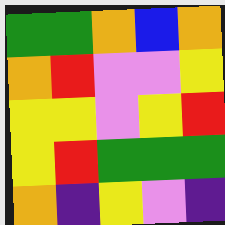[["green", "green", "orange", "blue", "orange"], ["orange", "red", "violet", "violet", "yellow"], ["yellow", "yellow", "violet", "yellow", "red"], ["yellow", "red", "green", "green", "green"], ["orange", "indigo", "yellow", "violet", "indigo"]]